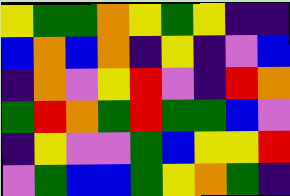[["yellow", "green", "green", "orange", "yellow", "green", "yellow", "indigo", "indigo"], ["blue", "orange", "blue", "orange", "indigo", "yellow", "indigo", "violet", "blue"], ["indigo", "orange", "violet", "yellow", "red", "violet", "indigo", "red", "orange"], ["green", "red", "orange", "green", "red", "green", "green", "blue", "violet"], ["indigo", "yellow", "violet", "violet", "green", "blue", "yellow", "yellow", "red"], ["violet", "green", "blue", "blue", "green", "yellow", "orange", "green", "indigo"]]